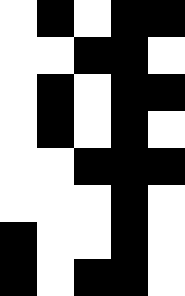[["white", "black", "white", "black", "black"], ["white", "white", "black", "black", "white"], ["white", "black", "white", "black", "black"], ["white", "black", "white", "black", "white"], ["white", "white", "black", "black", "black"], ["white", "white", "white", "black", "white"], ["black", "white", "white", "black", "white"], ["black", "white", "black", "black", "white"]]